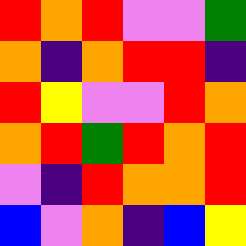[["red", "orange", "red", "violet", "violet", "green"], ["orange", "indigo", "orange", "red", "red", "indigo"], ["red", "yellow", "violet", "violet", "red", "orange"], ["orange", "red", "green", "red", "orange", "red"], ["violet", "indigo", "red", "orange", "orange", "red"], ["blue", "violet", "orange", "indigo", "blue", "yellow"]]